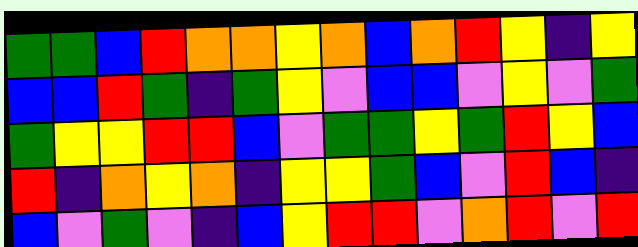[["green", "green", "blue", "red", "orange", "orange", "yellow", "orange", "blue", "orange", "red", "yellow", "indigo", "yellow"], ["blue", "blue", "red", "green", "indigo", "green", "yellow", "violet", "blue", "blue", "violet", "yellow", "violet", "green"], ["green", "yellow", "yellow", "red", "red", "blue", "violet", "green", "green", "yellow", "green", "red", "yellow", "blue"], ["red", "indigo", "orange", "yellow", "orange", "indigo", "yellow", "yellow", "green", "blue", "violet", "red", "blue", "indigo"], ["blue", "violet", "green", "violet", "indigo", "blue", "yellow", "red", "red", "violet", "orange", "red", "violet", "red"]]